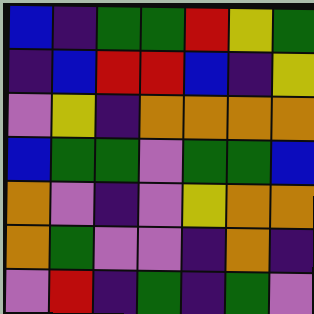[["blue", "indigo", "green", "green", "red", "yellow", "green"], ["indigo", "blue", "red", "red", "blue", "indigo", "yellow"], ["violet", "yellow", "indigo", "orange", "orange", "orange", "orange"], ["blue", "green", "green", "violet", "green", "green", "blue"], ["orange", "violet", "indigo", "violet", "yellow", "orange", "orange"], ["orange", "green", "violet", "violet", "indigo", "orange", "indigo"], ["violet", "red", "indigo", "green", "indigo", "green", "violet"]]